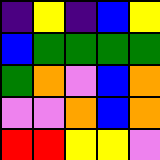[["indigo", "yellow", "indigo", "blue", "yellow"], ["blue", "green", "green", "green", "green"], ["green", "orange", "violet", "blue", "orange"], ["violet", "violet", "orange", "blue", "orange"], ["red", "red", "yellow", "yellow", "violet"]]